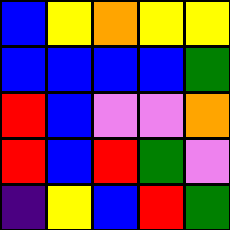[["blue", "yellow", "orange", "yellow", "yellow"], ["blue", "blue", "blue", "blue", "green"], ["red", "blue", "violet", "violet", "orange"], ["red", "blue", "red", "green", "violet"], ["indigo", "yellow", "blue", "red", "green"]]